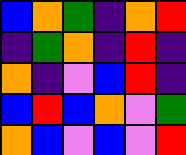[["blue", "orange", "green", "indigo", "orange", "red"], ["indigo", "green", "orange", "indigo", "red", "indigo"], ["orange", "indigo", "violet", "blue", "red", "indigo"], ["blue", "red", "blue", "orange", "violet", "green"], ["orange", "blue", "violet", "blue", "violet", "red"]]